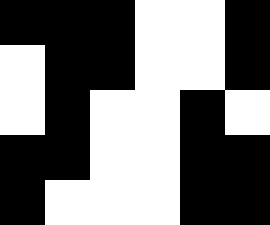[["black", "black", "black", "white", "white", "black"], ["white", "black", "black", "white", "white", "black"], ["white", "black", "white", "white", "black", "white"], ["black", "black", "white", "white", "black", "black"], ["black", "white", "white", "white", "black", "black"]]